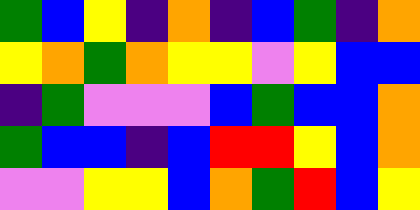[["green", "blue", "yellow", "indigo", "orange", "indigo", "blue", "green", "indigo", "orange"], ["yellow", "orange", "green", "orange", "yellow", "yellow", "violet", "yellow", "blue", "blue"], ["indigo", "green", "violet", "violet", "violet", "blue", "green", "blue", "blue", "orange"], ["green", "blue", "blue", "indigo", "blue", "red", "red", "yellow", "blue", "orange"], ["violet", "violet", "yellow", "yellow", "blue", "orange", "green", "red", "blue", "yellow"]]